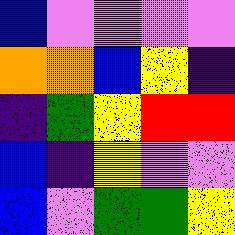[["blue", "violet", "violet", "violet", "violet"], ["orange", "orange", "blue", "yellow", "indigo"], ["indigo", "green", "yellow", "red", "red"], ["blue", "indigo", "yellow", "violet", "violet"], ["blue", "violet", "green", "green", "yellow"]]